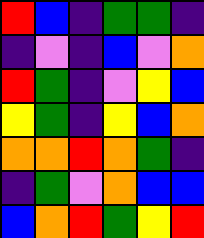[["red", "blue", "indigo", "green", "green", "indigo"], ["indigo", "violet", "indigo", "blue", "violet", "orange"], ["red", "green", "indigo", "violet", "yellow", "blue"], ["yellow", "green", "indigo", "yellow", "blue", "orange"], ["orange", "orange", "red", "orange", "green", "indigo"], ["indigo", "green", "violet", "orange", "blue", "blue"], ["blue", "orange", "red", "green", "yellow", "red"]]